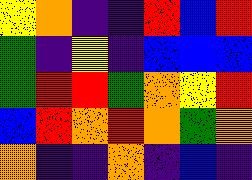[["yellow", "orange", "indigo", "indigo", "red", "blue", "red"], ["green", "indigo", "yellow", "indigo", "blue", "blue", "blue"], ["green", "red", "red", "green", "orange", "yellow", "red"], ["blue", "red", "orange", "red", "orange", "green", "orange"], ["orange", "indigo", "indigo", "orange", "indigo", "blue", "indigo"]]